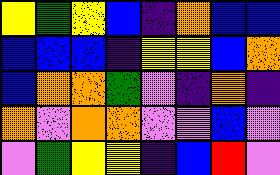[["yellow", "green", "yellow", "blue", "indigo", "orange", "blue", "blue"], ["blue", "blue", "blue", "indigo", "yellow", "yellow", "blue", "orange"], ["blue", "orange", "orange", "green", "violet", "indigo", "orange", "indigo"], ["orange", "violet", "orange", "orange", "violet", "violet", "blue", "violet"], ["violet", "green", "yellow", "yellow", "indigo", "blue", "red", "violet"]]